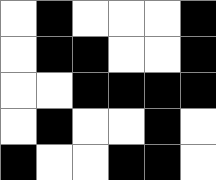[["white", "black", "white", "white", "white", "black"], ["white", "black", "black", "white", "white", "black"], ["white", "white", "black", "black", "black", "black"], ["white", "black", "white", "white", "black", "white"], ["black", "white", "white", "black", "black", "white"]]